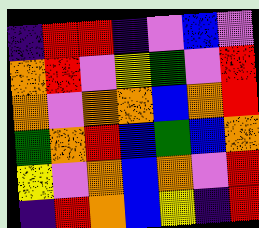[["indigo", "red", "red", "indigo", "violet", "blue", "violet"], ["orange", "red", "violet", "yellow", "green", "violet", "red"], ["orange", "violet", "orange", "orange", "blue", "orange", "red"], ["green", "orange", "red", "blue", "green", "blue", "orange"], ["yellow", "violet", "orange", "blue", "orange", "violet", "red"], ["indigo", "red", "orange", "blue", "yellow", "indigo", "red"]]